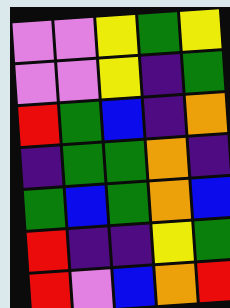[["violet", "violet", "yellow", "green", "yellow"], ["violet", "violet", "yellow", "indigo", "green"], ["red", "green", "blue", "indigo", "orange"], ["indigo", "green", "green", "orange", "indigo"], ["green", "blue", "green", "orange", "blue"], ["red", "indigo", "indigo", "yellow", "green"], ["red", "violet", "blue", "orange", "red"]]